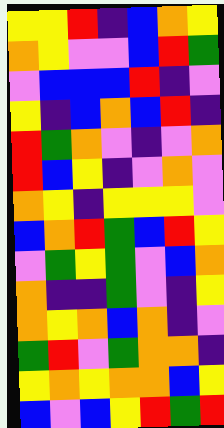[["yellow", "yellow", "red", "indigo", "blue", "orange", "yellow"], ["orange", "yellow", "violet", "violet", "blue", "red", "green"], ["violet", "blue", "blue", "blue", "red", "indigo", "violet"], ["yellow", "indigo", "blue", "orange", "blue", "red", "indigo"], ["red", "green", "orange", "violet", "indigo", "violet", "orange"], ["red", "blue", "yellow", "indigo", "violet", "orange", "violet"], ["orange", "yellow", "indigo", "yellow", "yellow", "yellow", "violet"], ["blue", "orange", "red", "green", "blue", "red", "yellow"], ["violet", "green", "yellow", "green", "violet", "blue", "orange"], ["orange", "indigo", "indigo", "green", "violet", "indigo", "yellow"], ["orange", "yellow", "orange", "blue", "orange", "indigo", "violet"], ["green", "red", "violet", "green", "orange", "orange", "indigo"], ["yellow", "orange", "yellow", "orange", "orange", "blue", "yellow"], ["blue", "violet", "blue", "yellow", "red", "green", "red"]]